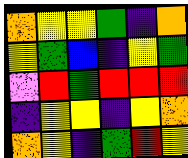[["orange", "yellow", "yellow", "green", "indigo", "orange"], ["yellow", "green", "blue", "indigo", "yellow", "green"], ["violet", "red", "green", "red", "red", "red"], ["indigo", "yellow", "yellow", "indigo", "yellow", "orange"], ["orange", "yellow", "indigo", "green", "red", "yellow"]]